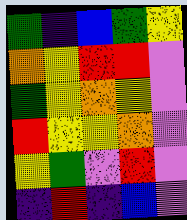[["green", "indigo", "blue", "green", "yellow"], ["orange", "yellow", "red", "red", "violet"], ["green", "yellow", "orange", "yellow", "violet"], ["red", "yellow", "yellow", "orange", "violet"], ["yellow", "green", "violet", "red", "violet"], ["indigo", "red", "indigo", "blue", "violet"]]